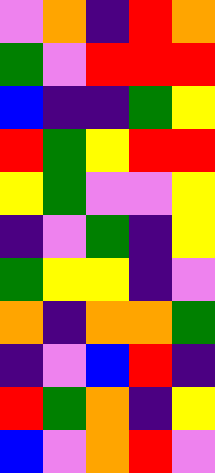[["violet", "orange", "indigo", "red", "orange"], ["green", "violet", "red", "red", "red"], ["blue", "indigo", "indigo", "green", "yellow"], ["red", "green", "yellow", "red", "red"], ["yellow", "green", "violet", "violet", "yellow"], ["indigo", "violet", "green", "indigo", "yellow"], ["green", "yellow", "yellow", "indigo", "violet"], ["orange", "indigo", "orange", "orange", "green"], ["indigo", "violet", "blue", "red", "indigo"], ["red", "green", "orange", "indigo", "yellow"], ["blue", "violet", "orange", "red", "violet"]]